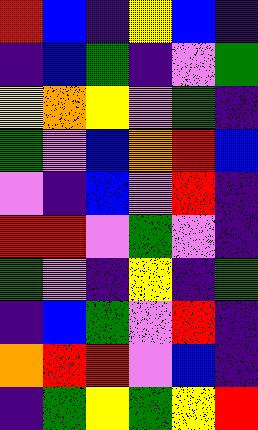[["red", "blue", "indigo", "yellow", "blue", "indigo"], ["indigo", "blue", "green", "indigo", "violet", "green"], ["yellow", "orange", "yellow", "violet", "green", "indigo"], ["green", "violet", "blue", "orange", "red", "blue"], ["violet", "indigo", "blue", "violet", "red", "indigo"], ["red", "red", "violet", "green", "violet", "indigo"], ["green", "violet", "indigo", "yellow", "indigo", "green"], ["indigo", "blue", "green", "violet", "red", "indigo"], ["orange", "red", "red", "violet", "blue", "indigo"], ["indigo", "green", "yellow", "green", "yellow", "red"]]